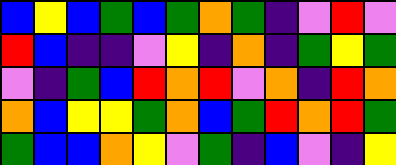[["blue", "yellow", "blue", "green", "blue", "green", "orange", "green", "indigo", "violet", "red", "violet"], ["red", "blue", "indigo", "indigo", "violet", "yellow", "indigo", "orange", "indigo", "green", "yellow", "green"], ["violet", "indigo", "green", "blue", "red", "orange", "red", "violet", "orange", "indigo", "red", "orange"], ["orange", "blue", "yellow", "yellow", "green", "orange", "blue", "green", "red", "orange", "red", "green"], ["green", "blue", "blue", "orange", "yellow", "violet", "green", "indigo", "blue", "violet", "indigo", "yellow"]]